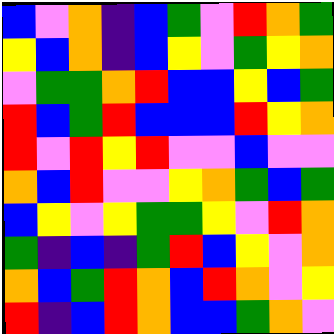[["blue", "violet", "orange", "indigo", "blue", "green", "violet", "red", "orange", "green"], ["yellow", "blue", "orange", "indigo", "blue", "yellow", "violet", "green", "yellow", "orange"], ["violet", "green", "green", "orange", "red", "blue", "blue", "yellow", "blue", "green"], ["red", "blue", "green", "red", "blue", "blue", "blue", "red", "yellow", "orange"], ["red", "violet", "red", "yellow", "red", "violet", "violet", "blue", "violet", "violet"], ["orange", "blue", "red", "violet", "violet", "yellow", "orange", "green", "blue", "green"], ["blue", "yellow", "violet", "yellow", "green", "green", "yellow", "violet", "red", "orange"], ["green", "indigo", "blue", "indigo", "green", "red", "blue", "yellow", "violet", "orange"], ["orange", "blue", "green", "red", "orange", "blue", "red", "orange", "violet", "yellow"], ["red", "indigo", "blue", "red", "orange", "blue", "blue", "green", "orange", "violet"]]